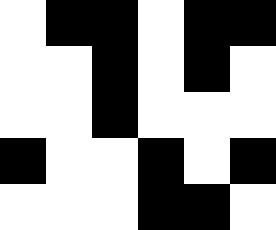[["white", "black", "black", "white", "black", "black"], ["white", "white", "black", "white", "black", "white"], ["white", "white", "black", "white", "white", "white"], ["black", "white", "white", "black", "white", "black"], ["white", "white", "white", "black", "black", "white"]]